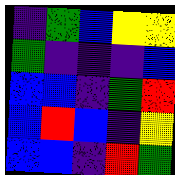[["indigo", "green", "blue", "yellow", "yellow"], ["green", "indigo", "indigo", "indigo", "blue"], ["blue", "blue", "indigo", "green", "red"], ["blue", "red", "blue", "indigo", "yellow"], ["blue", "blue", "indigo", "red", "green"]]